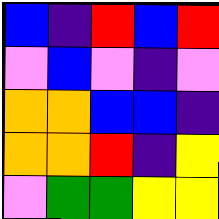[["blue", "indigo", "red", "blue", "red"], ["violet", "blue", "violet", "indigo", "violet"], ["orange", "orange", "blue", "blue", "indigo"], ["orange", "orange", "red", "indigo", "yellow"], ["violet", "green", "green", "yellow", "yellow"]]